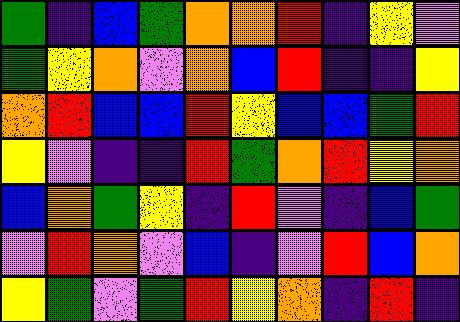[["green", "indigo", "blue", "green", "orange", "orange", "red", "indigo", "yellow", "violet"], ["green", "yellow", "orange", "violet", "orange", "blue", "red", "indigo", "indigo", "yellow"], ["orange", "red", "blue", "blue", "red", "yellow", "blue", "blue", "green", "red"], ["yellow", "violet", "indigo", "indigo", "red", "green", "orange", "red", "yellow", "orange"], ["blue", "orange", "green", "yellow", "indigo", "red", "violet", "indigo", "blue", "green"], ["violet", "red", "orange", "violet", "blue", "indigo", "violet", "red", "blue", "orange"], ["yellow", "green", "violet", "green", "red", "yellow", "orange", "indigo", "red", "indigo"]]